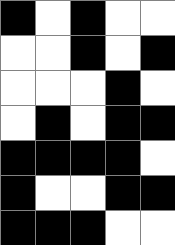[["black", "white", "black", "white", "white"], ["white", "white", "black", "white", "black"], ["white", "white", "white", "black", "white"], ["white", "black", "white", "black", "black"], ["black", "black", "black", "black", "white"], ["black", "white", "white", "black", "black"], ["black", "black", "black", "white", "white"]]